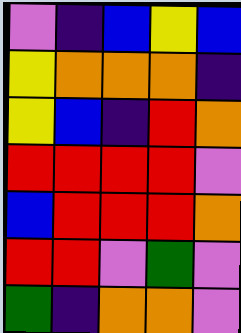[["violet", "indigo", "blue", "yellow", "blue"], ["yellow", "orange", "orange", "orange", "indigo"], ["yellow", "blue", "indigo", "red", "orange"], ["red", "red", "red", "red", "violet"], ["blue", "red", "red", "red", "orange"], ["red", "red", "violet", "green", "violet"], ["green", "indigo", "orange", "orange", "violet"]]